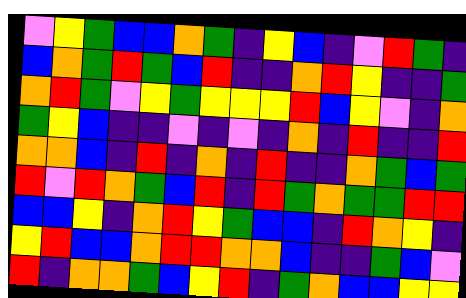[["violet", "yellow", "green", "blue", "blue", "orange", "green", "indigo", "yellow", "blue", "indigo", "violet", "red", "green", "indigo"], ["blue", "orange", "green", "red", "green", "blue", "red", "indigo", "indigo", "orange", "red", "yellow", "indigo", "indigo", "green"], ["orange", "red", "green", "violet", "yellow", "green", "yellow", "yellow", "yellow", "red", "blue", "yellow", "violet", "indigo", "orange"], ["green", "yellow", "blue", "indigo", "indigo", "violet", "indigo", "violet", "indigo", "orange", "indigo", "red", "indigo", "indigo", "red"], ["orange", "orange", "blue", "indigo", "red", "indigo", "orange", "indigo", "red", "indigo", "indigo", "orange", "green", "blue", "green"], ["red", "violet", "red", "orange", "green", "blue", "red", "indigo", "red", "green", "orange", "green", "green", "red", "red"], ["blue", "blue", "yellow", "indigo", "orange", "red", "yellow", "green", "blue", "blue", "indigo", "red", "orange", "yellow", "indigo"], ["yellow", "red", "blue", "blue", "orange", "red", "red", "orange", "orange", "blue", "indigo", "indigo", "green", "blue", "violet"], ["red", "indigo", "orange", "orange", "green", "blue", "yellow", "red", "indigo", "green", "orange", "blue", "blue", "yellow", "yellow"]]